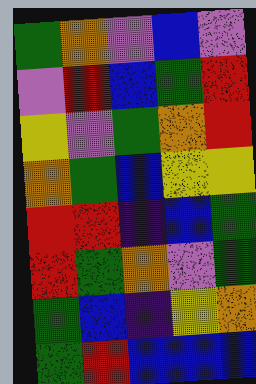[["green", "orange", "violet", "blue", "violet"], ["violet", "red", "blue", "green", "red"], ["yellow", "violet", "green", "orange", "red"], ["orange", "green", "blue", "yellow", "yellow"], ["red", "red", "indigo", "blue", "green"], ["red", "green", "orange", "violet", "green"], ["green", "blue", "indigo", "yellow", "orange"], ["green", "red", "blue", "blue", "blue"]]